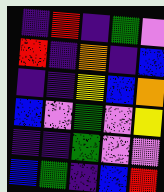[["indigo", "red", "indigo", "green", "violet"], ["red", "indigo", "orange", "indigo", "blue"], ["indigo", "indigo", "yellow", "blue", "orange"], ["blue", "violet", "green", "violet", "yellow"], ["indigo", "indigo", "green", "violet", "violet"], ["blue", "green", "indigo", "blue", "red"]]